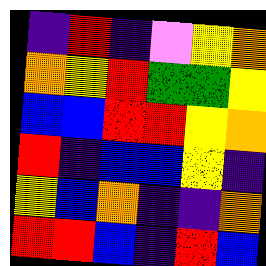[["indigo", "red", "indigo", "violet", "yellow", "orange"], ["orange", "yellow", "red", "green", "green", "yellow"], ["blue", "blue", "red", "red", "yellow", "orange"], ["red", "indigo", "blue", "blue", "yellow", "indigo"], ["yellow", "blue", "orange", "indigo", "indigo", "orange"], ["red", "red", "blue", "indigo", "red", "blue"]]